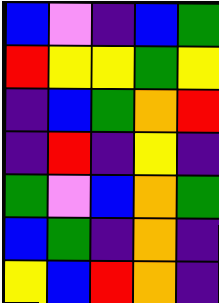[["blue", "violet", "indigo", "blue", "green"], ["red", "yellow", "yellow", "green", "yellow"], ["indigo", "blue", "green", "orange", "red"], ["indigo", "red", "indigo", "yellow", "indigo"], ["green", "violet", "blue", "orange", "green"], ["blue", "green", "indigo", "orange", "indigo"], ["yellow", "blue", "red", "orange", "indigo"]]